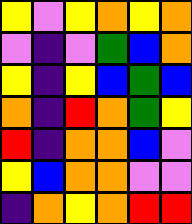[["yellow", "violet", "yellow", "orange", "yellow", "orange"], ["violet", "indigo", "violet", "green", "blue", "orange"], ["yellow", "indigo", "yellow", "blue", "green", "blue"], ["orange", "indigo", "red", "orange", "green", "yellow"], ["red", "indigo", "orange", "orange", "blue", "violet"], ["yellow", "blue", "orange", "orange", "violet", "violet"], ["indigo", "orange", "yellow", "orange", "red", "red"]]